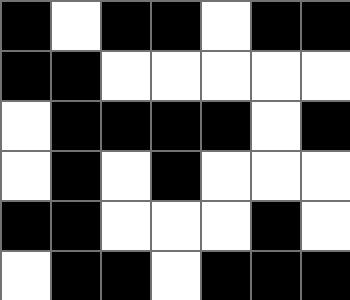[["black", "white", "black", "black", "white", "black", "black"], ["black", "black", "white", "white", "white", "white", "white"], ["white", "black", "black", "black", "black", "white", "black"], ["white", "black", "white", "black", "white", "white", "white"], ["black", "black", "white", "white", "white", "black", "white"], ["white", "black", "black", "white", "black", "black", "black"]]